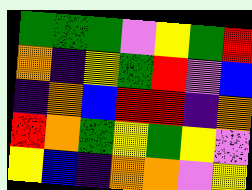[["green", "green", "green", "violet", "yellow", "green", "red"], ["orange", "indigo", "yellow", "green", "red", "violet", "blue"], ["indigo", "orange", "blue", "red", "red", "indigo", "orange"], ["red", "orange", "green", "yellow", "green", "yellow", "violet"], ["yellow", "blue", "indigo", "orange", "orange", "violet", "yellow"]]